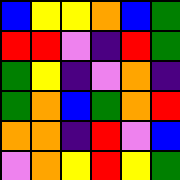[["blue", "yellow", "yellow", "orange", "blue", "green"], ["red", "red", "violet", "indigo", "red", "green"], ["green", "yellow", "indigo", "violet", "orange", "indigo"], ["green", "orange", "blue", "green", "orange", "red"], ["orange", "orange", "indigo", "red", "violet", "blue"], ["violet", "orange", "yellow", "red", "yellow", "green"]]